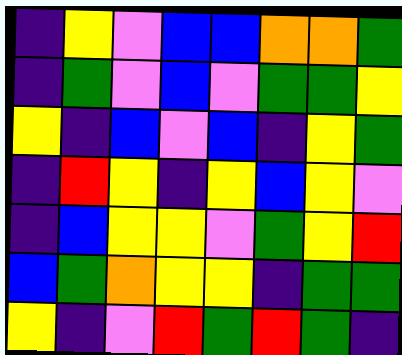[["indigo", "yellow", "violet", "blue", "blue", "orange", "orange", "green"], ["indigo", "green", "violet", "blue", "violet", "green", "green", "yellow"], ["yellow", "indigo", "blue", "violet", "blue", "indigo", "yellow", "green"], ["indigo", "red", "yellow", "indigo", "yellow", "blue", "yellow", "violet"], ["indigo", "blue", "yellow", "yellow", "violet", "green", "yellow", "red"], ["blue", "green", "orange", "yellow", "yellow", "indigo", "green", "green"], ["yellow", "indigo", "violet", "red", "green", "red", "green", "indigo"]]